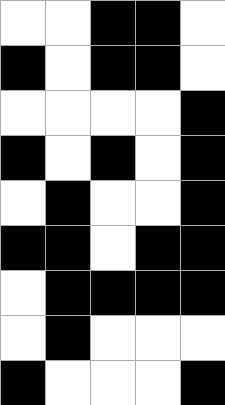[["white", "white", "black", "black", "white"], ["black", "white", "black", "black", "white"], ["white", "white", "white", "white", "black"], ["black", "white", "black", "white", "black"], ["white", "black", "white", "white", "black"], ["black", "black", "white", "black", "black"], ["white", "black", "black", "black", "black"], ["white", "black", "white", "white", "white"], ["black", "white", "white", "white", "black"]]